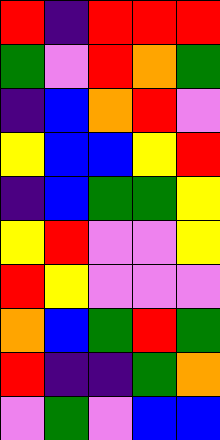[["red", "indigo", "red", "red", "red"], ["green", "violet", "red", "orange", "green"], ["indigo", "blue", "orange", "red", "violet"], ["yellow", "blue", "blue", "yellow", "red"], ["indigo", "blue", "green", "green", "yellow"], ["yellow", "red", "violet", "violet", "yellow"], ["red", "yellow", "violet", "violet", "violet"], ["orange", "blue", "green", "red", "green"], ["red", "indigo", "indigo", "green", "orange"], ["violet", "green", "violet", "blue", "blue"]]